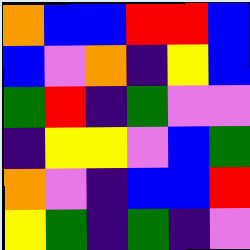[["orange", "blue", "blue", "red", "red", "blue"], ["blue", "violet", "orange", "indigo", "yellow", "blue"], ["green", "red", "indigo", "green", "violet", "violet"], ["indigo", "yellow", "yellow", "violet", "blue", "green"], ["orange", "violet", "indigo", "blue", "blue", "red"], ["yellow", "green", "indigo", "green", "indigo", "violet"]]